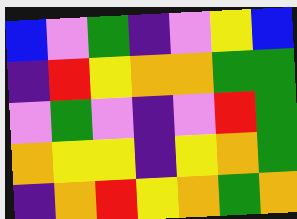[["blue", "violet", "green", "indigo", "violet", "yellow", "blue"], ["indigo", "red", "yellow", "orange", "orange", "green", "green"], ["violet", "green", "violet", "indigo", "violet", "red", "green"], ["orange", "yellow", "yellow", "indigo", "yellow", "orange", "green"], ["indigo", "orange", "red", "yellow", "orange", "green", "orange"]]